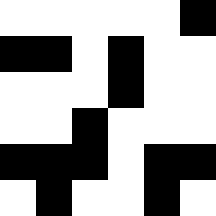[["white", "white", "white", "white", "white", "black"], ["black", "black", "white", "black", "white", "white"], ["white", "white", "white", "black", "white", "white"], ["white", "white", "black", "white", "white", "white"], ["black", "black", "black", "white", "black", "black"], ["white", "black", "white", "white", "black", "white"]]